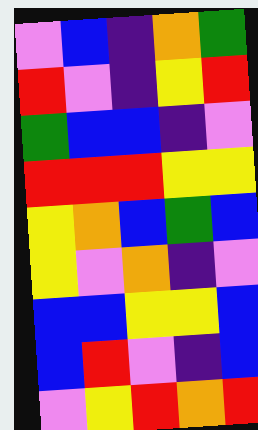[["violet", "blue", "indigo", "orange", "green"], ["red", "violet", "indigo", "yellow", "red"], ["green", "blue", "blue", "indigo", "violet"], ["red", "red", "red", "yellow", "yellow"], ["yellow", "orange", "blue", "green", "blue"], ["yellow", "violet", "orange", "indigo", "violet"], ["blue", "blue", "yellow", "yellow", "blue"], ["blue", "red", "violet", "indigo", "blue"], ["violet", "yellow", "red", "orange", "red"]]